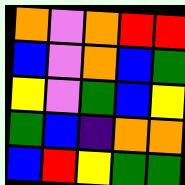[["orange", "violet", "orange", "red", "red"], ["blue", "violet", "orange", "blue", "green"], ["yellow", "violet", "green", "blue", "yellow"], ["green", "blue", "indigo", "orange", "orange"], ["blue", "red", "yellow", "green", "green"]]